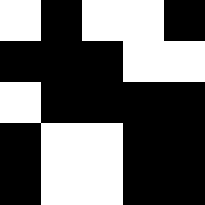[["white", "black", "white", "white", "black"], ["black", "black", "black", "white", "white"], ["white", "black", "black", "black", "black"], ["black", "white", "white", "black", "black"], ["black", "white", "white", "black", "black"]]